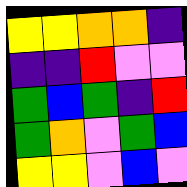[["yellow", "yellow", "orange", "orange", "indigo"], ["indigo", "indigo", "red", "violet", "violet"], ["green", "blue", "green", "indigo", "red"], ["green", "orange", "violet", "green", "blue"], ["yellow", "yellow", "violet", "blue", "violet"]]